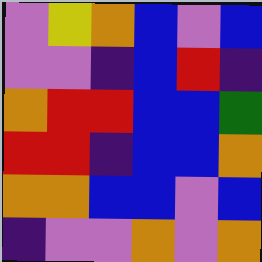[["violet", "yellow", "orange", "blue", "violet", "blue"], ["violet", "violet", "indigo", "blue", "red", "indigo"], ["orange", "red", "red", "blue", "blue", "green"], ["red", "red", "indigo", "blue", "blue", "orange"], ["orange", "orange", "blue", "blue", "violet", "blue"], ["indigo", "violet", "violet", "orange", "violet", "orange"]]